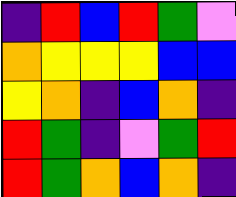[["indigo", "red", "blue", "red", "green", "violet"], ["orange", "yellow", "yellow", "yellow", "blue", "blue"], ["yellow", "orange", "indigo", "blue", "orange", "indigo"], ["red", "green", "indigo", "violet", "green", "red"], ["red", "green", "orange", "blue", "orange", "indigo"]]